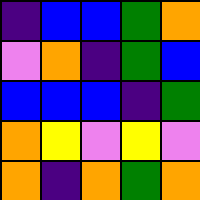[["indigo", "blue", "blue", "green", "orange"], ["violet", "orange", "indigo", "green", "blue"], ["blue", "blue", "blue", "indigo", "green"], ["orange", "yellow", "violet", "yellow", "violet"], ["orange", "indigo", "orange", "green", "orange"]]